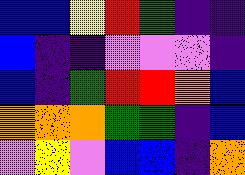[["blue", "blue", "yellow", "red", "green", "indigo", "indigo"], ["blue", "indigo", "indigo", "violet", "violet", "violet", "indigo"], ["blue", "indigo", "green", "red", "red", "orange", "blue"], ["orange", "orange", "orange", "green", "green", "indigo", "blue"], ["violet", "yellow", "violet", "blue", "blue", "indigo", "orange"]]